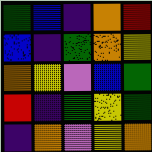[["green", "blue", "indigo", "orange", "red"], ["blue", "indigo", "green", "orange", "yellow"], ["orange", "yellow", "violet", "blue", "green"], ["red", "indigo", "green", "yellow", "green"], ["indigo", "orange", "violet", "yellow", "orange"]]